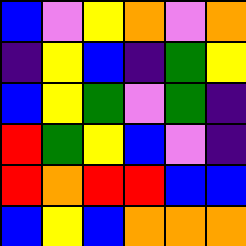[["blue", "violet", "yellow", "orange", "violet", "orange"], ["indigo", "yellow", "blue", "indigo", "green", "yellow"], ["blue", "yellow", "green", "violet", "green", "indigo"], ["red", "green", "yellow", "blue", "violet", "indigo"], ["red", "orange", "red", "red", "blue", "blue"], ["blue", "yellow", "blue", "orange", "orange", "orange"]]